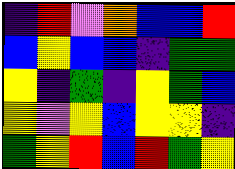[["indigo", "red", "violet", "orange", "blue", "blue", "red"], ["blue", "yellow", "blue", "blue", "indigo", "green", "green"], ["yellow", "indigo", "green", "indigo", "yellow", "green", "blue"], ["yellow", "violet", "yellow", "blue", "yellow", "yellow", "indigo"], ["green", "yellow", "red", "blue", "red", "green", "yellow"]]